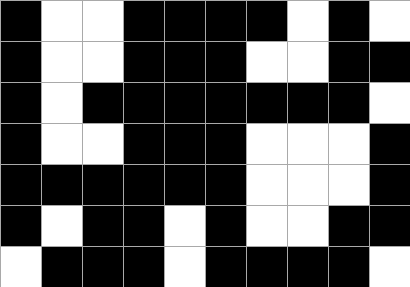[["black", "white", "white", "black", "black", "black", "black", "white", "black", "white"], ["black", "white", "white", "black", "black", "black", "white", "white", "black", "black"], ["black", "white", "black", "black", "black", "black", "black", "black", "black", "white"], ["black", "white", "white", "black", "black", "black", "white", "white", "white", "black"], ["black", "black", "black", "black", "black", "black", "white", "white", "white", "black"], ["black", "white", "black", "black", "white", "black", "white", "white", "black", "black"], ["white", "black", "black", "black", "white", "black", "black", "black", "black", "white"]]